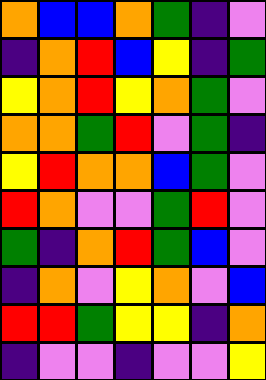[["orange", "blue", "blue", "orange", "green", "indigo", "violet"], ["indigo", "orange", "red", "blue", "yellow", "indigo", "green"], ["yellow", "orange", "red", "yellow", "orange", "green", "violet"], ["orange", "orange", "green", "red", "violet", "green", "indigo"], ["yellow", "red", "orange", "orange", "blue", "green", "violet"], ["red", "orange", "violet", "violet", "green", "red", "violet"], ["green", "indigo", "orange", "red", "green", "blue", "violet"], ["indigo", "orange", "violet", "yellow", "orange", "violet", "blue"], ["red", "red", "green", "yellow", "yellow", "indigo", "orange"], ["indigo", "violet", "violet", "indigo", "violet", "violet", "yellow"]]